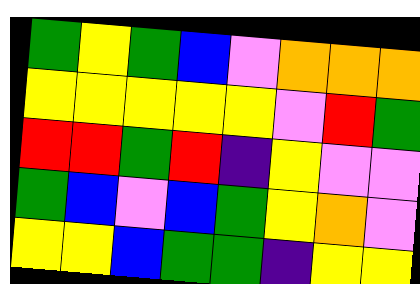[["green", "yellow", "green", "blue", "violet", "orange", "orange", "orange"], ["yellow", "yellow", "yellow", "yellow", "yellow", "violet", "red", "green"], ["red", "red", "green", "red", "indigo", "yellow", "violet", "violet"], ["green", "blue", "violet", "blue", "green", "yellow", "orange", "violet"], ["yellow", "yellow", "blue", "green", "green", "indigo", "yellow", "yellow"]]